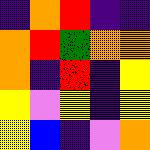[["indigo", "orange", "red", "indigo", "indigo"], ["orange", "red", "green", "orange", "orange"], ["orange", "indigo", "red", "indigo", "yellow"], ["yellow", "violet", "yellow", "indigo", "yellow"], ["yellow", "blue", "indigo", "violet", "orange"]]